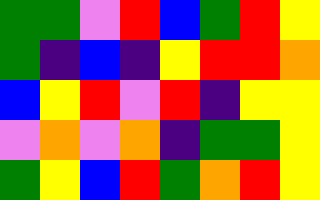[["green", "green", "violet", "red", "blue", "green", "red", "yellow"], ["green", "indigo", "blue", "indigo", "yellow", "red", "red", "orange"], ["blue", "yellow", "red", "violet", "red", "indigo", "yellow", "yellow"], ["violet", "orange", "violet", "orange", "indigo", "green", "green", "yellow"], ["green", "yellow", "blue", "red", "green", "orange", "red", "yellow"]]